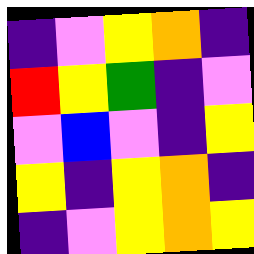[["indigo", "violet", "yellow", "orange", "indigo"], ["red", "yellow", "green", "indigo", "violet"], ["violet", "blue", "violet", "indigo", "yellow"], ["yellow", "indigo", "yellow", "orange", "indigo"], ["indigo", "violet", "yellow", "orange", "yellow"]]